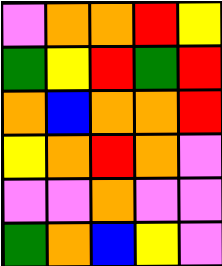[["violet", "orange", "orange", "red", "yellow"], ["green", "yellow", "red", "green", "red"], ["orange", "blue", "orange", "orange", "red"], ["yellow", "orange", "red", "orange", "violet"], ["violet", "violet", "orange", "violet", "violet"], ["green", "orange", "blue", "yellow", "violet"]]